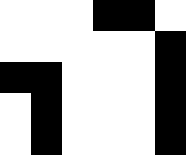[["white", "white", "white", "black", "black", "white"], ["white", "white", "white", "white", "white", "black"], ["black", "black", "white", "white", "white", "black"], ["white", "black", "white", "white", "white", "black"], ["white", "black", "white", "white", "white", "black"]]